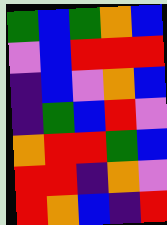[["green", "blue", "green", "orange", "blue"], ["violet", "blue", "red", "red", "red"], ["indigo", "blue", "violet", "orange", "blue"], ["indigo", "green", "blue", "red", "violet"], ["orange", "red", "red", "green", "blue"], ["red", "red", "indigo", "orange", "violet"], ["red", "orange", "blue", "indigo", "red"]]